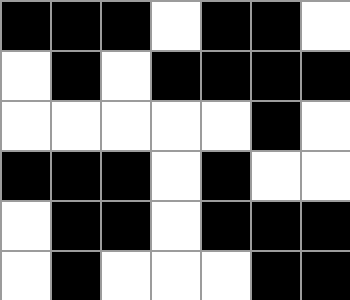[["black", "black", "black", "white", "black", "black", "white"], ["white", "black", "white", "black", "black", "black", "black"], ["white", "white", "white", "white", "white", "black", "white"], ["black", "black", "black", "white", "black", "white", "white"], ["white", "black", "black", "white", "black", "black", "black"], ["white", "black", "white", "white", "white", "black", "black"]]